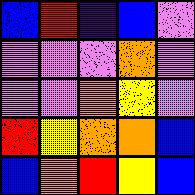[["blue", "red", "indigo", "blue", "violet"], ["violet", "violet", "violet", "orange", "violet"], ["violet", "violet", "orange", "yellow", "violet"], ["red", "yellow", "orange", "orange", "blue"], ["blue", "orange", "red", "yellow", "blue"]]